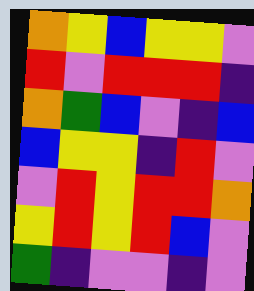[["orange", "yellow", "blue", "yellow", "yellow", "violet"], ["red", "violet", "red", "red", "red", "indigo"], ["orange", "green", "blue", "violet", "indigo", "blue"], ["blue", "yellow", "yellow", "indigo", "red", "violet"], ["violet", "red", "yellow", "red", "red", "orange"], ["yellow", "red", "yellow", "red", "blue", "violet"], ["green", "indigo", "violet", "violet", "indigo", "violet"]]